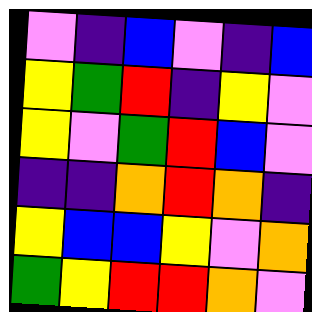[["violet", "indigo", "blue", "violet", "indigo", "blue"], ["yellow", "green", "red", "indigo", "yellow", "violet"], ["yellow", "violet", "green", "red", "blue", "violet"], ["indigo", "indigo", "orange", "red", "orange", "indigo"], ["yellow", "blue", "blue", "yellow", "violet", "orange"], ["green", "yellow", "red", "red", "orange", "violet"]]